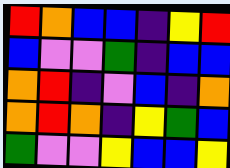[["red", "orange", "blue", "blue", "indigo", "yellow", "red"], ["blue", "violet", "violet", "green", "indigo", "blue", "blue"], ["orange", "red", "indigo", "violet", "blue", "indigo", "orange"], ["orange", "red", "orange", "indigo", "yellow", "green", "blue"], ["green", "violet", "violet", "yellow", "blue", "blue", "yellow"]]